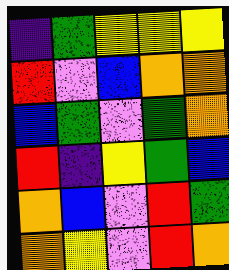[["indigo", "green", "yellow", "yellow", "yellow"], ["red", "violet", "blue", "orange", "orange"], ["blue", "green", "violet", "green", "orange"], ["red", "indigo", "yellow", "green", "blue"], ["orange", "blue", "violet", "red", "green"], ["orange", "yellow", "violet", "red", "orange"]]